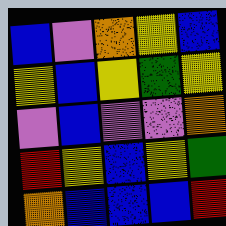[["blue", "violet", "orange", "yellow", "blue"], ["yellow", "blue", "yellow", "green", "yellow"], ["violet", "blue", "violet", "violet", "orange"], ["red", "yellow", "blue", "yellow", "green"], ["orange", "blue", "blue", "blue", "red"]]